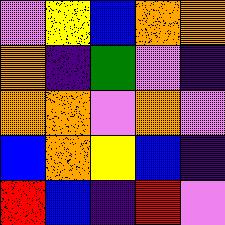[["violet", "yellow", "blue", "orange", "orange"], ["orange", "indigo", "green", "violet", "indigo"], ["orange", "orange", "violet", "orange", "violet"], ["blue", "orange", "yellow", "blue", "indigo"], ["red", "blue", "indigo", "red", "violet"]]